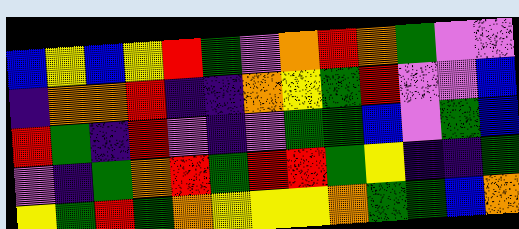[["blue", "yellow", "blue", "yellow", "red", "green", "violet", "orange", "red", "orange", "green", "violet", "violet"], ["indigo", "orange", "orange", "red", "indigo", "indigo", "orange", "yellow", "green", "red", "violet", "violet", "blue"], ["red", "green", "indigo", "red", "violet", "indigo", "violet", "green", "green", "blue", "violet", "green", "blue"], ["violet", "indigo", "green", "orange", "red", "green", "red", "red", "green", "yellow", "indigo", "indigo", "green"], ["yellow", "green", "red", "green", "orange", "yellow", "yellow", "yellow", "orange", "green", "green", "blue", "orange"]]